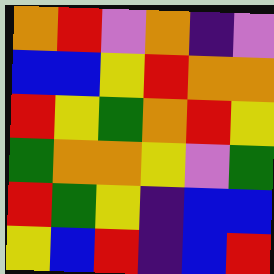[["orange", "red", "violet", "orange", "indigo", "violet"], ["blue", "blue", "yellow", "red", "orange", "orange"], ["red", "yellow", "green", "orange", "red", "yellow"], ["green", "orange", "orange", "yellow", "violet", "green"], ["red", "green", "yellow", "indigo", "blue", "blue"], ["yellow", "blue", "red", "indigo", "blue", "red"]]